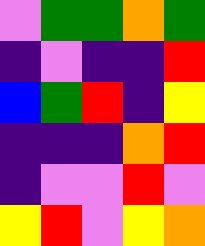[["violet", "green", "green", "orange", "green"], ["indigo", "violet", "indigo", "indigo", "red"], ["blue", "green", "red", "indigo", "yellow"], ["indigo", "indigo", "indigo", "orange", "red"], ["indigo", "violet", "violet", "red", "violet"], ["yellow", "red", "violet", "yellow", "orange"]]